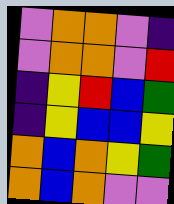[["violet", "orange", "orange", "violet", "indigo"], ["violet", "orange", "orange", "violet", "red"], ["indigo", "yellow", "red", "blue", "green"], ["indigo", "yellow", "blue", "blue", "yellow"], ["orange", "blue", "orange", "yellow", "green"], ["orange", "blue", "orange", "violet", "violet"]]